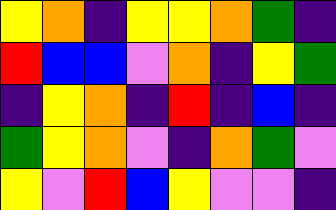[["yellow", "orange", "indigo", "yellow", "yellow", "orange", "green", "indigo"], ["red", "blue", "blue", "violet", "orange", "indigo", "yellow", "green"], ["indigo", "yellow", "orange", "indigo", "red", "indigo", "blue", "indigo"], ["green", "yellow", "orange", "violet", "indigo", "orange", "green", "violet"], ["yellow", "violet", "red", "blue", "yellow", "violet", "violet", "indigo"]]